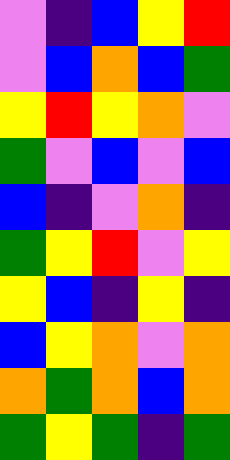[["violet", "indigo", "blue", "yellow", "red"], ["violet", "blue", "orange", "blue", "green"], ["yellow", "red", "yellow", "orange", "violet"], ["green", "violet", "blue", "violet", "blue"], ["blue", "indigo", "violet", "orange", "indigo"], ["green", "yellow", "red", "violet", "yellow"], ["yellow", "blue", "indigo", "yellow", "indigo"], ["blue", "yellow", "orange", "violet", "orange"], ["orange", "green", "orange", "blue", "orange"], ["green", "yellow", "green", "indigo", "green"]]